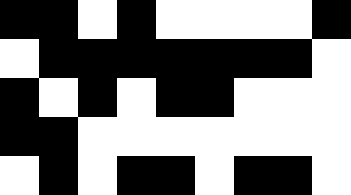[["black", "black", "white", "black", "white", "white", "white", "white", "black"], ["white", "black", "black", "black", "black", "black", "black", "black", "white"], ["black", "white", "black", "white", "black", "black", "white", "white", "white"], ["black", "black", "white", "white", "white", "white", "white", "white", "white"], ["white", "black", "white", "black", "black", "white", "black", "black", "white"]]